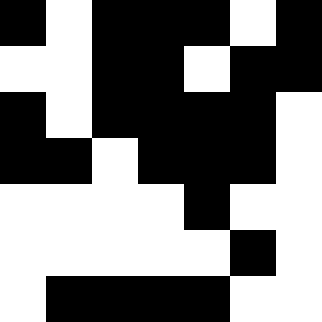[["black", "white", "black", "black", "black", "white", "black"], ["white", "white", "black", "black", "white", "black", "black"], ["black", "white", "black", "black", "black", "black", "white"], ["black", "black", "white", "black", "black", "black", "white"], ["white", "white", "white", "white", "black", "white", "white"], ["white", "white", "white", "white", "white", "black", "white"], ["white", "black", "black", "black", "black", "white", "white"]]